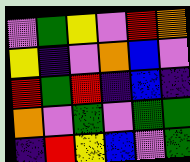[["violet", "green", "yellow", "violet", "red", "orange"], ["yellow", "indigo", "violet", "orange", "blue", "violet"], ["red", "green", "red", "indigo", "blue", "indigo"], ["orange", "violet", "green", "violet", "green", "green"], ["indigo", "red", "yellow", "blue", "violet", "green"]]